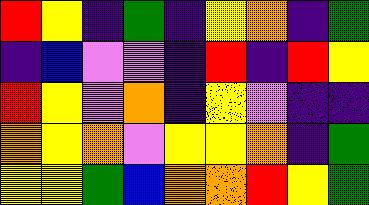[["red", "yellow", "indigo", "green", "indigo", "yellow", "orange", "indigo", "green"], ["indigo", "blue", "violet", "violet", "indigo", "red", "indigo", "red", "yellow"], ["red", "yellow", "violet", "orange", "indigo", "yellow", "violet", "indigo", "indigo"], ["orange", "yellow", "orange", "violet", "yellow", "yellow", "orange", "indigo", "green"], ["yellow", "yellow", "green", "blue", "orange", "orange", "red", "yellow", "green"]]